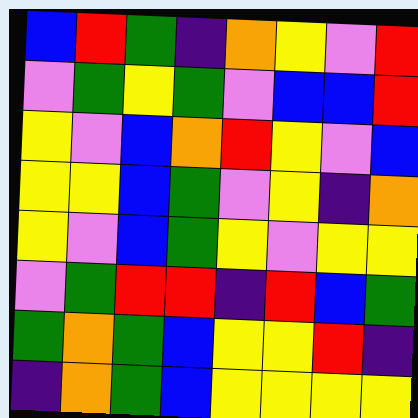[["blue", "red", "green", "indigo", "orange", "yellow", "violet", "red"], ["violet", "green", "yellow", "green", "violet", "blue", "blue", "red"], ["yellow", "violet", "blue", "orange", "red", "yellow", "violet", "blue"], ["yellow", "yellow", "blue", "green", "violet", "yellow", "indigo", "orange"], ["yellow", "violet", "blue", "green", "yellow", "violet", "yellow", "yellow"], ["violet", "green", "red", "red", "indigo", "red", "blue", "green"], ["green", "orange", "green", "blue", "yellow", "yellow", "red", "indigo"], ["indigo", "orange", "green", "blue", "yellow", "yellow", "yellow", "yellow"]]